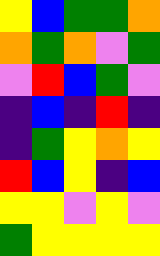[["yellow", "blue", "green", "green", "orange"], ["orange", "green", "orange", "violet", "green"], ["violet", "red", "blue", "green", "violet"], ["indigo", "blue", "indigo", "red", "indigo"], ["indigo", "green", "yellow", "orange", "yellow"], ["red", "blue", "yellow", "indigo", "blue"], ["yellow", "yellow", "violet", "yellow", "violet"], ["green", "yellow", "yellow", "yellow", "yellow"]]